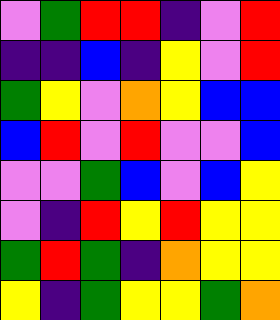[["violet", "green", "red", "red", "indigo", "violet", "red"], ["indigo", "indigo", "blue", "indigo", "yellow", "violet", "red"], ["green", "yellow", "violet", "orange", "yellow", "blue", "blue"], ["blue", "red", "violet", "red", "violet", "violet", "blue"], ["violet", "violet", "green", "blue", "violet", "blue", "yellow"], ["violet", "indigo", "red", "yellow", "red", "yellow", "yellow"], ["green", "red", "green", "indigo", "orange", "yellow", "yellow"], ["yellow", "indigo", "green", "yellow", "yellow", "green", "orange"]]